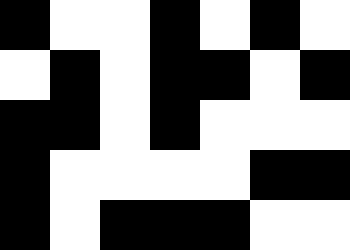[["black", "white", "white", "black", "white", "black", "white"], ["white", "black", "white", "black", "black", "white", "black"], ["black", "black", "white", "black", "white", "white", "white"], ["black", "white", "white", "white", "white", "black", "black"], ["black", "white", "black", "black", "black", "white", "white"]]